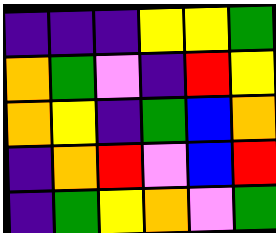[["indigo", "indigo", "indigo", "yellow", "yellow", "green"], ["orange", "green", "violet", "indigo", "red", "yellow"], ["orange", "yellow", "indigo", "green", "blue", "orange"], ["indigo", "orange", "red", "violet", "blue", "red"], ["indigo", "green", "yellow", "orange", "violet", "green"]]